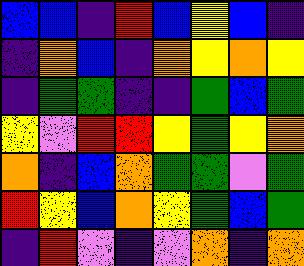[["blue", "blue", "indigo", "red", "blue", "yellow", "blue", "indigo"], ["indigo", "orange", "blue", "indigo", "orange", "yellow", "orange", "yellow"], ["indigo", "green", "green", "indigo", "indigo", "green", "blue", "green"], ["yellow", "violet", "red", "red", "yellow", "green", "yellow", "orange"], ["orange", "indigo", "blue", "orange", "green", "green", "violet", "green"], ["red", "yellow", "blue", "orange", "yellow", "green", "blue", "green"], ["indigo", "red", "violet", "indigo", "violet", "orange", "indigo", "orange"]]